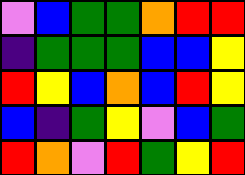[["violet", "blue", "green", "green", "orange", "red", "red"], ["indigo", "green", "green", "green", "blue", "blue", "yellow"], ["red", "yellow", "blue", "orange", "blue", "red", "yellow"], ["blue", "indigo", "green", "yellow", "violet", "blue", "green"], ["red", "orange", "violet", "red", "green", "yellow", "red"]]